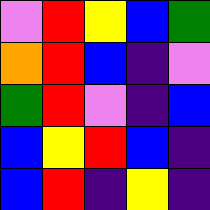[["violet", "red", "yellow", "blue", "green"], ["orange", "red", "blue", "indigo", "violet"], ["green", "red", "violet", "indigo", "blue"], ["blue", "yellow", "red", "blue", "indigo"], ["blue", "red", "indigo", "yellow", "indigo"]]